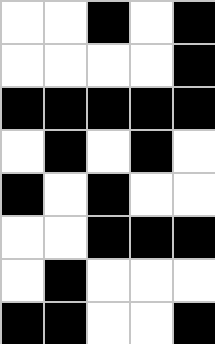[["white", "white", "black", "white", "black"], ["white", "white", "white", "white", "black"], ["black", "black", "black", "black", "black"], ["white", "black", "white", "black", "white"], ["black", "white", "black", "white", "white"], ["white", "white", "black", "black", "black"], ["white", "black", "white", "white", "white"], ["black", "black", "white", "white", "black"]]